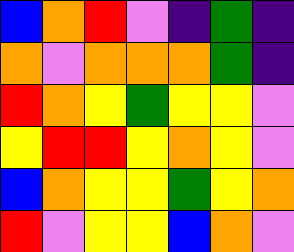[["blue", "orange", "red", "violet", "indigo", "green", "indigo"], ["orange", "violet", "orange", "orange", "orange", "green", "indigo"], ["red", "orange", "yellow", "green", "yellow", "yellow", "violet"], ["yellow", "red", "red", "yellow", "orange", "yellow", "violet"], ["blue", "orange", "yellow", "yellow", "green", "yellow", "orange"], ["red", "violet", "yellow", "yellow", "blue", "orange", "violet"]]